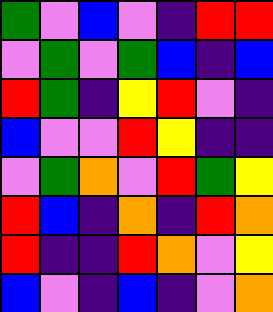[["green", "violet", "blue", "violet", "indigo", "red", "red"], ["violet", "green", "violet", "green", "blue", "indigo", "blue"], ["red", "green", "indigo", "yellow", "red", "violet", "indigo"], ["blue", "violet", "violet", "red", "yellow", "indigo", "indigo"], ["violet", "green", "orange", "violet", "red", "green", "yellow"], ["red", "blue", "indigo", "orange", "indigo", "red", "orange"], ["red", "indigo", "indigo", "red", "orange", "violet", "yellow"], ["blue", "violet", "indigo", "blue", "indigo", "violet", "orange"]]